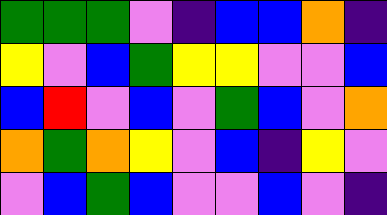[["green", "green", "green", "violet", "indigo", "blue", "blue", "orange", "indigo"], ["yellow", "violet", "blue", "green", "yellow", "yellow", "violet", "violet", "blue"], ["blue", "red", "violet", "blue", "violet", "green", "blue", "violet", "orange"], ["orange", "green", "orange", "yellow", "violet", "blue", "indigo", "yellow", "violet"], ["violet", "blue", "green", "blue", "violet", "violet", "blue", "violet", "indigo"]]